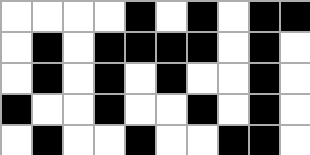[["white", "white", "white", "white", "black", "white", "black", "white", "black", "black"], ["white", "black", "white", "black", "black", "black", "black", "white", "black", "white"], ["white", "black", "white", "black", "white", "black", "white", "white", "black", "white"], ["black", "white", "white", "black", "white", "white", "black", "white", "black", "white"], ["white", "black", "white", "white", "black", "white", "white", "black", "black", "white"]]